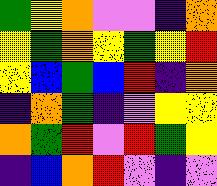[["green", "yellow", "orange", "violet", "violet", "indigo", "orange"], ["yellow", "green", "orange", "yellow", "green", "yellow", "red"], ["yellow", "blue", "green", "blue", "red", "indigo", "orange"], ["indigo", "orange", "green", "indigo", "violet", "yellow", "yellow"], ["orange", "green", "red", "violet", "red", "green", "yellow"], ["indigo", "blue", "orange", "red", "violet", "indigo", "violet"]]